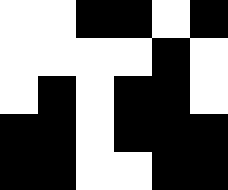[["white", "white", "black", "black", "white", "black"], ["white", "white", "white", "white", "black", "white"], ["white", "black", "white", "black", "black", "white"], ["black", "black", "white", "black", "black", "black"], ["black", "black", "white", "white", "black", "black"]]